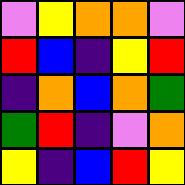[["violet", "yellow", "orange", "orange", "violet"], ["red", "blue", "indigo", "yellow", "red"], ["indigo", "orange", "blue", "orange", "green"], ["green", "red", "indigo", "violet", "orange"], ["yellow", "indigo", "blue", "red", "yellow"]]